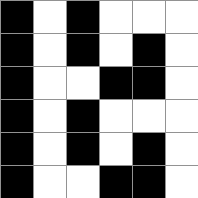[["black", "white", "black", "white", "white", "white"], ["black", "white", "black", "white", "black", "white"], ["black", "white", "white", "black", "black", "white"], ["black", "white", "black", "white", "white", "white"], ["black", "white", "black", "white", "black", "white"], ["black", "white", "white", "black", "black", "white"]]